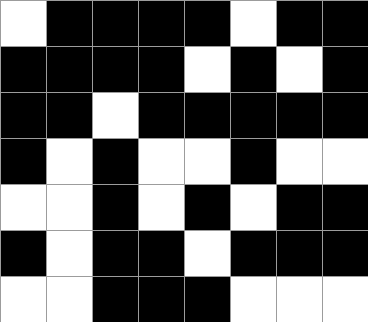[["white", "black", "black", "black", "black", "white", "black", "black"], ["black", "black", "black", "black", "white", "black", "white", "black"], ["black", "black", "white", "black", "black", "black", "black", "black"], ["black", "white", "black", "white", "white", "black", "white", "white"], ["white", "white", "black", "white", "black", "white", "black", "black"], ["black", "white", "black", "black", "white", "black", "black", "black"], ["white", "white", "black", "black", "black", "white", "white", "white"]]